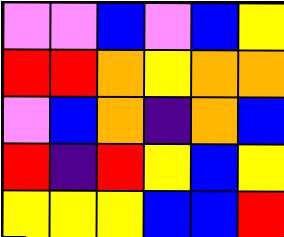[["violet", "violet", "blue", "violet", "blue", "yellow"], ["red", "red", "orange", "yellow", "orange", "orange"], ["violet", "blue", "orange", "indigo", "orange", "blue"], ["red", "indigo", "red", "yellow", "blue", "yellow"], ["yellow", "yellow", "yellow", "blue", "blue", "red"]]